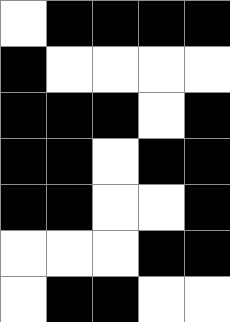[["white", "black", "black", "black", "black"], ["black", "white", "white", "white", "white"], ["black", "black", "black", "white", "black"], ["black", "black", "white", "black", "black"], ["black", "black", "white", "white", "black"], ["white", "white", "white", "black", "black"], ["white", "black", "black", "white", "white"]]